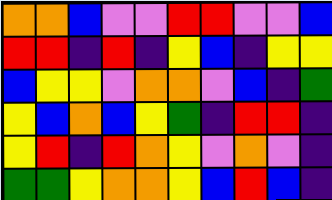[["orange", "orange", "blue", "violet", "violet", "red", "red", "violet", "violet", "blue"], ["red", "red", "indigo", "red", "indigo", "yellow", "blue", "indigo", "yellow", "yellow"], ["blue", "yellow", "yellow", "violet", "orange", "orange", "violet", "blue", "indigo", "green"], ["yellow", "blue", "orange", "blue", "yellow", "green", "indigo", "red", "red", "indigo"], ["yellow", "red", "indigo", "red", "orange", "yellow", "violet", "orange", "violet", "indigo"], ["green", "green", "yellow", "orange", "orange", "yellow", "blue", "red", "blue", "indigo"]]